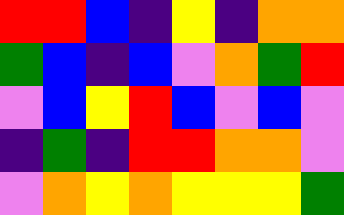[["red", "red", "blue", "indigo", "yellow", "indigo", "orange", "orange"], ["green", "blue", "indigo", "blue", "violet", "orange", "green", "red"], ["violet", "blue", "yellow", "red", "blue", "violet", "blue", "violet"], ["indigo", "green", "indigo", "red", "red", "orange", "orange", "violet"], ["violet", "orange", "yellow", "orange", "yellow", "yellow", "yellow", "green"]]